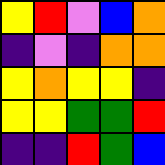[["yellow", "red", "violet", "blue", "orange"], ["indigo", "violet", "indigo", "orange", "orange"], ["yellow", "orange", "yellow", "yellow", "indigo"], ["yellow", "yellow", "green", "green", "red"], ["indigo", "indigo", "red", "green", "blue"]]